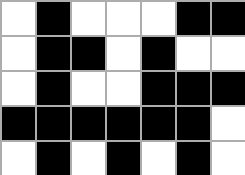[["white", "black", "white", "white", "white", "black", "black"], ["white", "black", "black", "white", "black", "white", "white"], ["white", "black", "white", "white", "black", "black", "black"], ["black", "black", "black", "black", "black", "black", "white"], ["white", "black", "white", "black", "white", "black", "white"]]